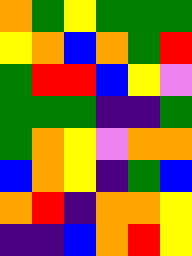[["orange", "green", "yellow", "green", "green", "green"], ["yellow", "orange", "blue", "orange", "green", "red"], ["green", "red", "red", "blue", "yellow", "violet"], ["green", "green", "green", "indigo", "indigo", "green"], ["green", "orange", "yellow", "violet", "orange", "orange"], ["blue", "orange", "yellow", "indigo", "green", "blue"], ["orange", "red", "indigo", "orange", "orange", "yellow"], ["indigo", "indigo", "blue", "orange", "red", "yellow"]]